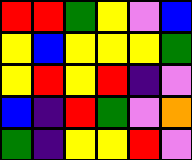[["red", "red", "green", "yellow", "violet", "blue"], ["yellow", "blue", "yellow", "yellow", "yellow", "green"], ["yellow", "red", "yellow", "red", "indigo", "violet"], ["blue", "indigo", "red", "green", "violet", "orange"], ["green", "indigo", "yellow", "yellow", "red", "violet"]]